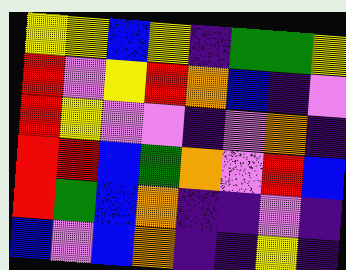[["yellow", "yellow", "blue", "yellow", "indigo", "green", "green", "yellow"], ["red", "violet", "yellow", "red", "orange", "blue", "indigo", "violet"], ["red", "yellow", "violet", "violet", "indigo", "violet", "orange", "indigo"], ["red", "red", "blue", "green", "orange", "violet", "red", "blue"], ["red", "green", "blue", "orange", "indigo", "indigo", "violet", "indigo"], ["blue", "violet", "blue", "orange", "indigo", "indigo", "yellow", "indigo"]]